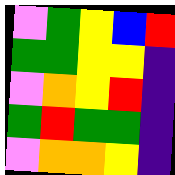[["violet", "green", "yellow", "blue", "red"], ["green", "green", "yellow", "yellow", "indigo"], ["violet", "orange", "yellow", "red", "indigo"], ["green", "red", "green", "green", "indigo"], ["violet", "orange", "orange", "yellow", "indigo"]]